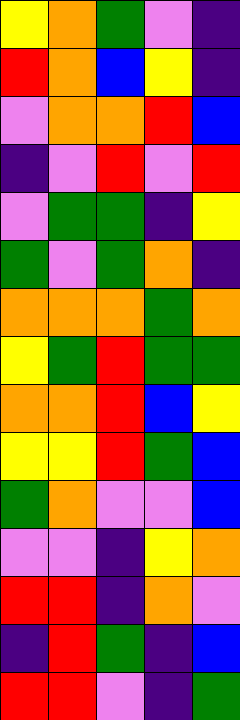[["yellow", "orange", "green", "violet", "indigo"], ["red", "orange", "blue", "yellow", "indigo"], ["violet", "orange", "orange", "red", "blue"], ["indigo", "violet", "red", "violet", "red"], ["violet", "green", "green", "indigo", "yellow"], ["green", "violet", "green", "orange", "indigo"], ["orange", "orange", "orange", "green", "orange"], ["yellow", "green", "red", "green", "green"], ["orange", "orange", "red", "blue", "yellow"], ["yellow", "yellow", "red", "green", "blue"], ["green", "orange", "violet", "violet", "blue"], ["violet", "violet", "indigo", "yellow", "orange"], ["red", "red", "indigo", "orange", "violet"], ["indigo", "red", "green", "indigo", "blue"], ["red", "red", "violet", "indigo", "green"]]